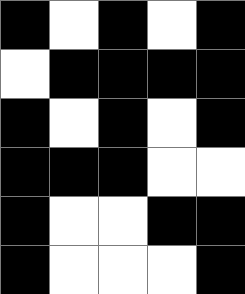[["black", "white", "black", "white", "black"], ["white", "black", "black", "black", "black"], ["black", "white", "black", "white", "black"], ["black", "black", "black", "white", "white"], ["black", "white", "white", "black", "black"], ["black", "white", "white", "white", "black"]]